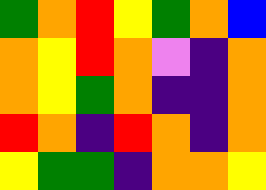[["green", "orange", "red", "yellow", "green", "orange", "blue"], ["orange", "yellow", "red", "orange", "violet", "indigo", "orange"], ["orange", "yellow", "green", "orange", "indigo", "indigo", "orange"], ["red", "orange", "indigo", "red", "orange", "indigo", "orange"], ["yellow", "green", "green", "indigo", "orange", "orange", "yellow"]]